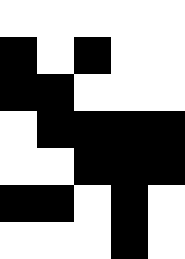[["white", "white", "white", "white", "white"], ["black", "white", "black", "white", "white"], ["black", "black", "white", "white", "white"], ["white", "black", "black", "black", "black"], ["white", "white", "black", "black", "black"], ["black", "black", "white", "black", "white"], ["white", "white", "white", "black", "white"]]